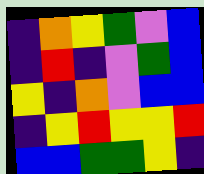[["indigo", "orange", "yellow", "green", "violet", "blue"], ["indigo", "red", "indigo", "violet", "green", "blue"], ["yellow", "indigo", "orange", "violet", "blue", "blue"], ["indigo", "yellow", "red", "yellow", "yellow", "red"], ["blue", "blue", "green", "green", "yellow", "indigo"]]